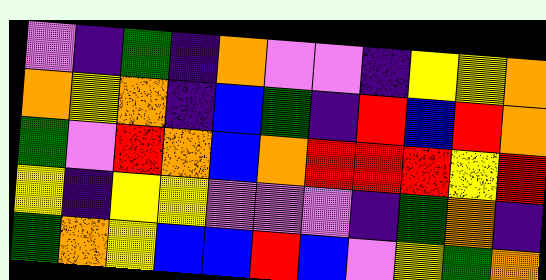[["violet", "indigo", "green", "indigo", "orange", "violet", "violet", "indigo", "yellow", "yellow", "orange"], ["orange", "yellow", "orange", "indigo", "blue", "green", "indigo", "red", "blue", "red", "orange"], ["green", "violet", "red", "orange", "blue", "orange", "red", "red", "red", "yellow", "red"], ["yellow", "indigo", "yellow", "yellow", "violet", "violet", "violet", "indigo", "green", "orange", "indigo"], ["green", "orange", "yellow", "blue", "blue", "red", "blue", "violet", "yellow", "green", "orange"]]